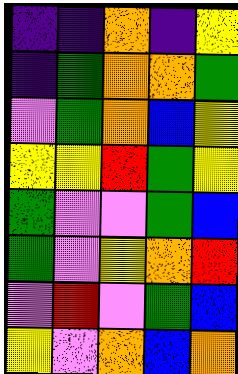[["indigo", "indigo", "orange", "indigo", "yellow"], ["indigo", "green", "orange", "orange", "green"], ["violet", "green", "orange", "blue", "yellow"], ["yellow", "yellow", "red", "green", "yellow"], ["green", "violet", "violet", "green", "blue"], ["green", "violet", "yellow", "orange", "red"], ["violet", "red", "violet", "green", "blue"], ["yellow", "violet", "orange", "blue", "orange"]]